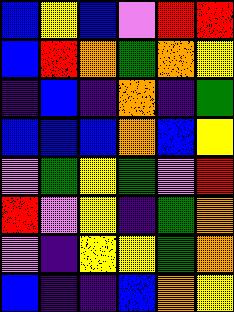[["blue", "yellow", "blue", "violet", "red", "red"], ["blue", "red", "orange", "green", "orange", "yellow"], ["indigo", "blue", "indigo", "orange", "indigo", "green"], ["blue", "blue", "blue", "orange", "blue", "yellow"], ["violet", "green", "yellow", "green", "violet", "red"], ["red", "violet", "yellow", "indigo", "green", "orange"], ["violet", "indigo", "yellow", "yellow", "green", "orange"], ["blue", "indigo", "indigo", "blue", "orange", "yellow"]]